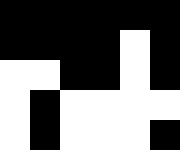[["black", "black", "black", "black", "black", "black"], ["black", "black", "black", "black", "white", "black"], ["white", "white", "black", "black", "white", "black"], ["white", "black", "white", "white", "white", "white"], ["white", "black", "white", "white", "white", "black"]]